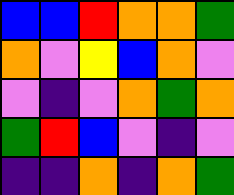[["blue", "blue", "red", "orange", "orange", "green"], ["orange", "violet", "yellow", "blue", "orange", "violet"], ["violet", "indigo", "violet", "orange", "green", "orange"], ["green", "red", "blue", "violet", "indigo", "violet"], ["indigo", "indigo", "orange", "indigo", "orange", "green"]]